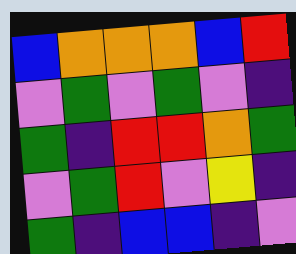[["blue", "orange", "orange", "orange", "blue", "red"], ["violet", "green", "violet", "green", "violet", "indigo"], ["green", "indigo", "red", "red", "orange", "green"], ["violet", "green", "red", "violet", "yellow", "indigo"], ["green", "indigo", "blue", "blue", "indigo", "violet"]]